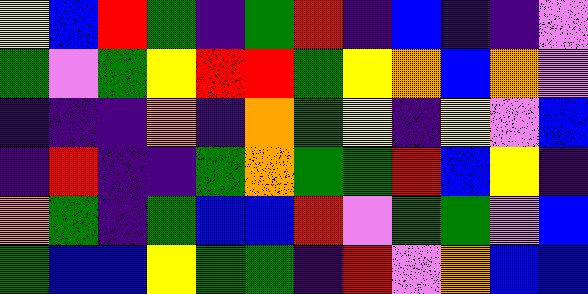[["yellow", "blue", "red", "green", "indigo", "green", "red", "indigo", "blue", "indigo", "indigo", "violet"], ["green", "violet", "green", "yellow", "red", "red", "green", "yellow", "orange", "blue", "orange", "violet"], ["indigo", "indigo", "indigo", "orange", "indigo", "orange", "green", "yellow", "indigo", "yellow", "violet", "blue"], ["indigo", "red", "indigo", "indigo", "green", "orange", "green", "green", "red", "blue", "yellow", "indigo"], ["orange", "green", "indigo", "green", "blue", "blue", "red", "violet", "green", "green", "violet", "blue"], ["green", "blue", "blue", "yellow", "green", "green", "indigo", "red", "violet", "orange", "blue", "blue"]]